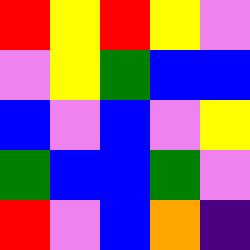[["red", "yellow", "red", "yellow", "violet"], ["violet", "yellow", "green", "blue", "blue"], ["blue", "violet", "blue", "violet", "yellow"], ["green", "blue", "blue", "green", "violet"], ["red", "violet", "blue", "orange", "indigo"]]